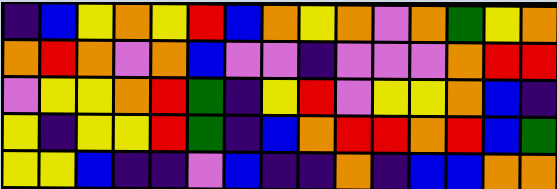[["indigo", "blue", "yellow", "orange", "yellow", "red", "blue", "orange", "yellow", "orange", "violet", "orange", "green", "yellow", "orange"], ["orange", "red", "orange", "violet", "orange", "blue", "violet", "violet", "indigo", "violet", "violet", "violet", "orange", "red", "red"], ["violet", "yellow", "yellow", "orange", "red", "green", "indigo", "yellow", "red", "violet", "yellow", "yellow", "orange", "blue", "indigo"], ["yellow", "indigo", "yellow", "yellow", "red", "green", "indigo", "blue", "orange", "red", "red", "orange", "red", "blue", "green"], ["yellow", "yellow", "blue", "indigo", "indigo", "violet", "blue", "indigo", "indigo", "orange", "indigo", "blue", "blue", "orange", "orange"]]